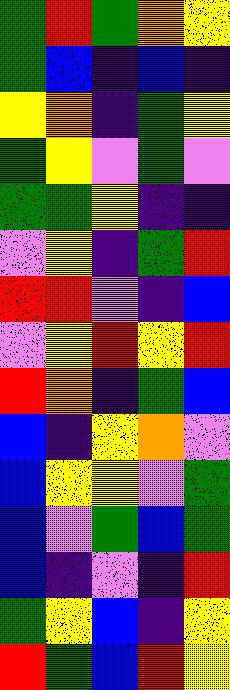[["green", "red", "green", "orange", "yellow"], ["green", "blue", "indigo", "blue", "indigo"], ["yellow", "orange", "indigo", "green", "yellow"], ["green", "yellow", "violet", "green", "violet"], ["green", "green", "yellow", "indigo", "indigo"], ["violet", "yellow", "indigo", "green", "red"], ["red", "red", "violet", "indigo", "blue"], ["violet", "yellow", "red", "yellow", "red"], ["red", "orange", "indigo", "green", "blue"], ["blue", "indigo", "yellow", "orange", "violet"], ["blue", "yellow", "yellow", "violet", "green"], ["blue", "violet", "green", "blue", "green"], ["blue", "indigo", "violet", "indigo", "red"], ["green", "yellow", "blue", "indigo", "yellow"], ["red", "green", "blue", "red", "yellow"]]